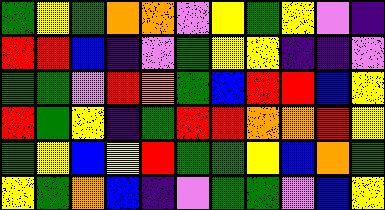[["green", "yellow", "green", "orange", "orange", "violet", "yellow", "green", "yellow", "violet", "indigo"], ["red", "red", "blue", "indigo", "violet", "green", "yellow", "yellow", "indigo", "indigo", "violet"], ["green", "green", "violet", "red", "orange", "green", "blue", "red", "red", "blue", "yellow"], ["red", "green", "yellow", "indigo", "green", "red", "red", "orange", "orange", "red", "yellow"], ["green", "yellow", "blue", "yellow", "red", "green", "green", "yellow", "blue", "orange", "green"], ["yellow", "green", "orange", "blue", "indigo", "violet", "green", "green", "violet", "blue", "yellow"]]